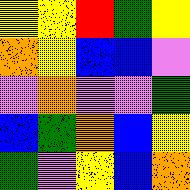[["yellow", "yellow", "red", "green", "yellow"], ["orange", "yellow", "blue", "blue", "violet"], ["violet", "orange", "violet", "violet", "green"], ["blue", "green", "orange", "blue", "yellow"], ["green", "violet", "yellow", "blue", "orange"]]